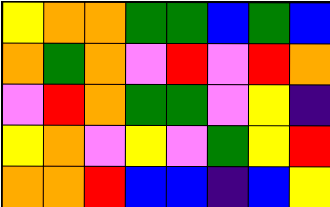[["yellow", "orange", "orange", "green", "green", "blue", "green", "blue"], ["orange", "green", "orange", "violet", "red", "violet", "red", "orange"], ["violet", "red", "orange", "green", "green", "violet", "yellow", "indigo"], ["yellow", "orange", "violet", "yellow", "violet", "green", "yellow", "red"], ["orange", "orange", "red", "blue", "blue", "indigo", "blue", "yellow"]]